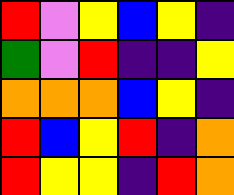[["red", "violet", "yellow", "blue", "yellow", "indigo"], ["green", "violet", "red", "indigo", "indigo", "yellow"], ["orange", "orange", "orange", "blue", "yellow", "indigo"], ["red", "blue", "yellow", "red", "indigo", "orange"], ["red", "yellow", "yellow", "indigo", "red", "orange"]]